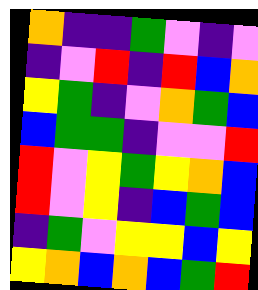[["orange", "indigo", "indigo", "green", "violet", "indigo", "violet"], ["indigo", "violet", "red", "indigo", "red", "blue", "orange"], ["yellow", "green", "indigo", "violet", "orange", "green", "blue"], ["blue", "green", "green", "indigo", "violet", "violet", "red"], ["red", "violet", "yellow", "green", "yellow", "orange", "blue"], ["red", "violet", "yellow", "indigo", "blue", "green", "blue"], ["indigo", "green", "violet", "yellow", "yellow", "blue", "yellow"], ["yellow", "orange", "blue", "orange", "blue", "green", "red"]]